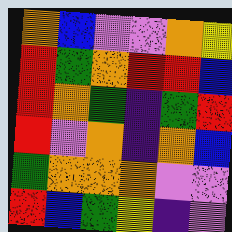[["orange", "blue", "violet", "violet", "orange", "yellow"], ["red", "green", "orange", "red", "red", "blue"], ["red", "orange", "green", "indigo", "green", "red"], ["red", "violet", "orange", "indigo", "orange", "blue"], ["green", "orange", "orange", "orange", "violet", "violet"], ["red", "blue", "green", "yellow", "indigo", "violet"]]